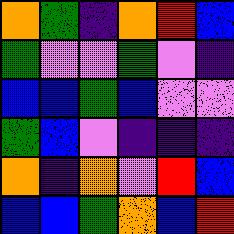[["orange", "green", "indigo", "orange", "red", "blue"], ["green", "violet", "violet", "green", "violet", "indigo"], ["blue", "blue", "green", "blue", "violet", "violet"], ["green", "blue", "violet", "indigo", "indigo", "indigo"], ["orange", "indigo", "orange", "violet", "red", "blue"], ["blue", "blue", "green", "orange", "blue", "red"]]